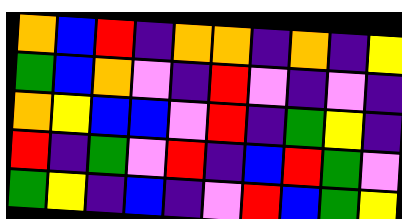[["orange", "blue", "red", "indigo", "orange", "orange", "indigo", "orange", "indigo", "yellow"], ["green", "blue", "orange", "violet", "indigo", "red", "violet", "indigo", "violet", "indigo"], ["orange", "yellow", "blue", "blue", "violet", "red", "indigo", "green", "yellow", "indigo"], ["red", "indigo", "green", "violet", "red", "indigo", "blue", "red", "green", "violet"], ["green", "yellow", "indigo", "blue", "indigo", "violet", "red", "blue", "green", "yellow"]]